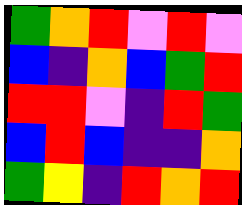[["green", "orange", "red", "violet", "red", "violet"], ["blue", "indigo", "orange", "blue", "green", "red"], ["red", "red", "violet", "indigo", "red", "green"], ["blue", "red", "blue", "indigo", "indigo", "orange"], ["green", "yellow", "indigo", "red", "orange", "red"]]